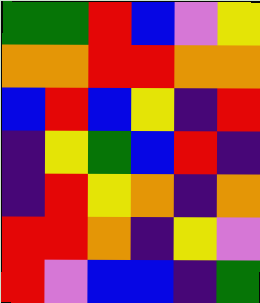[["green", "green", "red", "blue", "violet", "yellow"], ["orange", "orange", "red", "red", "orange", "orange"], ["blue", "red", "blue", "yellow", "indigo", "red"], ["indigo", "yellow", "green", "blue", "red", "indigo"], ["indigo", "red", "yellow", "orange", "indigo", "orange"], ["red", "red", "orange", "indigo", "yellow", "violet"], ["red", "violet", "blue", "blue", "indigo", "green"]]